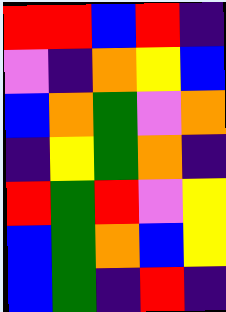[["red", "red", "blue", "red", "indigo"], ["violet", "indigo", "orange", "yellow", "blue"], ["blue", "orange", "green", "violet", "orange"], ["indigo", "yellow", "green", "orange", "indigo"], ["red", "green", "red", "violet", "yellow"], ["blue", "green", "orange", "blue", "yellow"], ["blue", "green", "indigo", "red", "indigo"]]